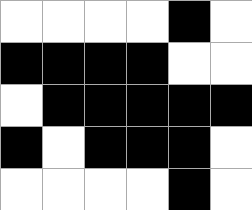[["white", "white", "white", "white", "black", "white"], ["black", "black", "black", "black", "white", "white"], ["white", "black", "black", "black", "black", "black"], ["black", "white", "black", "black", "black", "white"], ["white", "white", "white", "white", "black", "white"]]